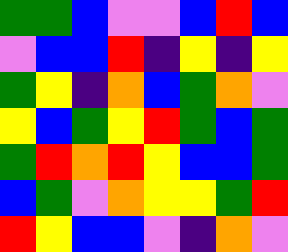[["green", "green", "blue", "violet", "violet", "blue", "red", "blue"], ["violet", "blue", "blue", "red", "indigo", "yellow", "indigo", "yellow"], ["green", "yellow", "indigo", "orange", "blue", "green", "orange", "violet"], ["yellow", "blue", "green", "yellow", "red", "green", "blue", "green"], ["green", "red", "orange", "red", "yellow", "blue", "blue", "green"], ["blue", "green", "violet", "orange", "yellow", "yellow", "green", "red"], ["red", "yellow", "blue", "blue", "violet", "indigo", "orange", "violet"]]